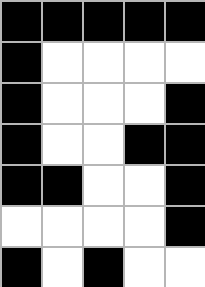[["black", "black", "black", "black", "black"], ["black", "white", "white", "white", "white"], ["black", "white", "white", "white", "black"], ["black", "white", "white", "black", "black"], ["black", "black", "white", "white", "black"], ["white", "white", "white", "white", "black"], ["black", "white", "black", "white", "white"]]